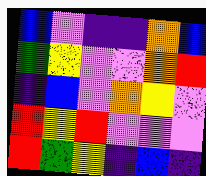[["blue", "violet", "indigo", "indigo", "orange", "blue"], ["green", "yellow", "violet", "violet", "orange", "red"], ["indigo", "blue", "violet", "orange", "yellow", "violet"], ["red", "yellow", "red", "violet", "violet", "violet"], ["red", "green", "yellow", "indigo", "blue", "indigo"]]